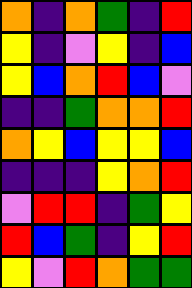[["orange", "indigo", "orange", "green", "indigo", "red"], ["yellow", "indigo", "violet", "yellow", "indigo", "blue"], ["yellow", "blue", "orange", "red", "blue", "violet"], ["indigo", "indigo", "green", "orange", "orange", "red"], ["orange", "yellow", "blue", "yellow", "yellow", "blue"], ["indigo", "indigo", "indigo", "yellow", "orange", "red"], ["violet", "red", "red", "indigo", "green", "yellow"], ["red", "blue", "green", "indigo", "yellow", "red"], ["yellow", "violet", "red", "orange", "green", "green"]]